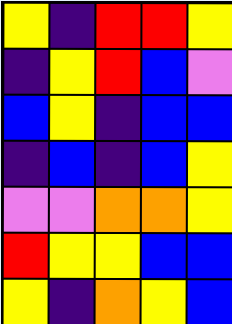[["yellow", "indigo", "red", "red", "yellow"], ["indigo", "yellow", "red", "blue", "violet"], ["blue", "yellow", "indigo", "blue", "blue"], ["indigo", "blue", "indigo", "blue", "yellow"], ["violet", "violet", "orange", "orange", "yellow"], ["red", "yellow", "yellow", "blue", "blue"], ["yellow", "indigo", "orange", "yellow", "blue"]]